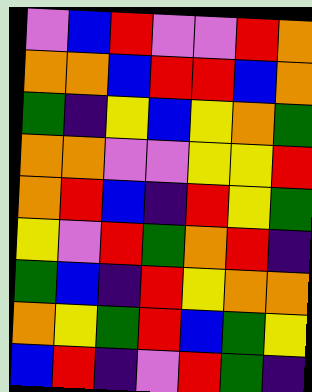[["violet", "blue", "red", "violet", "violet", "red", "orange"], ["orange", "orange", "blue", "red", "red", "blue", "orange"], ["green", "indigo", "yellow", "blue", "yellow", "orange", "green"], ["orange", "orange", "violet", "violet", "yellow", "yellow", "red"], ["orange", "red", "blue", "indigo", "red", "yellow", "green"], ["yellow", "violet", "red", "green", "orange", "red", "indigo"], ["green", "blue", "indigo", "red", "yellow", "orange", "orange"], ["orange", "yellow", "green", "red", "blue", "green", "yellow"], ["blue", "red", "indigo", "violet", "red", "green", "indigo"]]